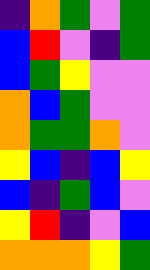[["indigo", "orange", "green", "violet", "green"], ["blue", "red", "violet", "indigo", "green"], ["blue", "green", "yellow", "violet", "violet"], ["orange", "blue", "green", "violet", "violet"], ["orange", "green", "green", "orange", "violet"], ["yellow", "blue", "indigo", "blue", "yellow"], ["blue", "indigo", "green", "blue", "violet"], ["yellow", "red", "indigo", "violet", "blue"], ["orange", "orange", "orange", "yellow", "green"]]